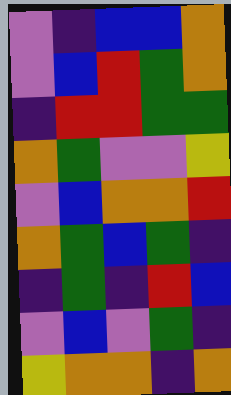[["violet", "indigo", "blue", "blue", "orange"], ["violet", "blue", "red", "green", "orange"], ["indigo", "red", "red", "green", "green"], ["orange", "green", "violet", "violet", "yellow"], ["violet", "blue", "orange", "orange", "red"], ["orange", "green", "blue", "green", "indigo"], ["indigo", "green", "indigo", "red", "blue"], ["violet", "blue", "violet", "green", "indigo"], ["yellow", "orange", "orange", "indigo", "orange"]]